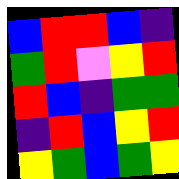[["blue", "red", "red", "blue", "indigo"], ["green", "red", "violet", "yellow", "red"], ["red", "blue", "indigo", "green", "green"], ["indigo", "red", "blue", "yellow", "red"], ["yellow", "green", "blue", "green", "yellow"]]